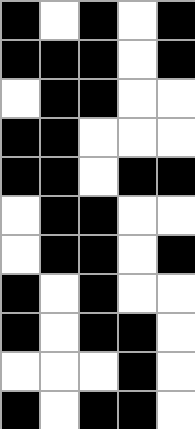[["black", "white", "black", "white", "black"], ["black", "black", "black", "white", "black"], ["white", "black", "black", "white", "white"], ["black", "black", "white", "white", "white"], ["black", "black", "white", "black", "black"], ["white", "black", "black", "white", "white"], ["white", "black", "black", "white", "black"], ["black", "white", "black", "white", "white"], ["black", "white", "black", "black", "white"], ["white", "white", "white", "black", "white"], ["black", "white", "black", "black", "white"]]